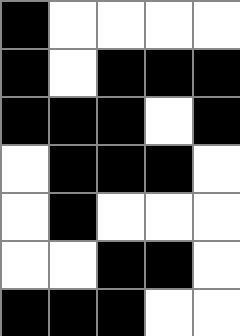[["black", "white", "white", "white", "white"], ["black", "white", "black", "black", "black"], ["black", "black", "black", "white", "black"], ["white", "black", "black", "black", "white"], ["white", "black", "white", "white", "white"], ["white", "white", "black", "black", "white"], ["black", "black", "black", "white", "white"]]